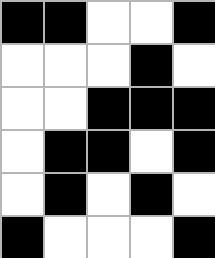[["black", "black", "white", "white", "black"], ["white", "white", "white", "black", "white"], ["white", "white", "black", "black", "black"], ["white", "black", "black", "white", "black"], ["white", "black", "white", "black", "white"], ["black", "white", "white", "white", "black"]]